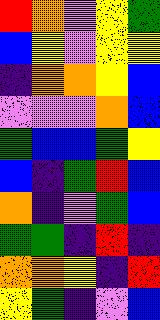[["red", "orange", "violet", "yellow", "green"], ["blue", "yellow", "violet", "yellow", "yellow"], ["indigo", "orange", "orange", "yellow", "blue"], ["violet", "violet", "violet", "orange", "blue"], ["green", "blue", "blue", "green", "yellow"], ["blue", "indigo", "green", "red", "blue"], ["orange", "indigo", "violet", "green", "blue"], ["green", "green", "indigo", "red", "indigo"], ["orange", "orange", "yellow", "indigo", "red"], ["yellow", "green", "indigo", "violet", "blue"]]